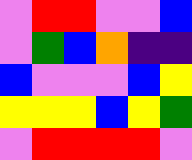[["violet", "red", "red", "violet", "violet", "blue"], ["violet", "green", "blue", "orange", "indigo", "indigo"], ["blue", "violet", "violet", "violet", "blue", "yellow"], ["yellow", "yellow", "yellow", "blue", "yellow", "green"], ["violet", "red", "red", "red", "red", "violet"]]